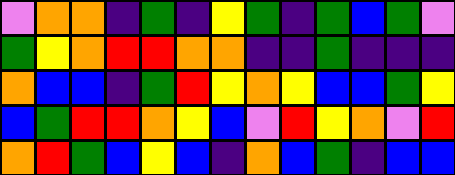[["violet", "orange", "orange", "indigo", "green", "indigo", "yellow", "green", "indigo", "green", "blue", "green", "violet"], ["green", "yellow", "orange", "red", "red", "orange", "orange", "indigo", "indigo", "green", "indigo", "indigo", "indigo"], ["orange", "blue", "blue", "indigo", "green", "red", "yellow", "orange", "yellow", "blue", "blue", "green", "yellow"], ["blue", "green", "red", "red", "orange", "yellow", "blue", "violet", "red", "yellow", "orange", "violet", "red"], ["orange", "red", "green", "blue", "yellow", "blue", "indigo", "orange", "blue", "green", "indigo", "blue", "blue"]]